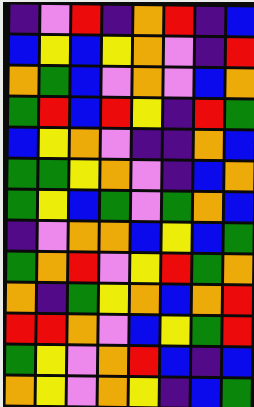[["indigo", "violet", "red", "indigo", "orange", "red", "indigo", "blue"], ["blue", "yellow", "blue", "yellow", "orange", "violet", "indigo", "red"], ["orange", "green", "blue", "violet", "orange", "violet", "blue", "orange"], ["green", "red", "blue", "red", "yellow", "indigo", "red", "green"], ["blue", "yellow", "orange", "violet", "indigo", "indigo", "orange", "blue"], ["green", "green", "yellow", "orange", "violet", "indigo", "blue", "orange"], ["green", "yellow", "blue", "green", "violet", "green", "orange", "blue"], ["indigo", "violet", "orange", "orange", "blue", "yellow", "blue", "green"], ["green", "orange", "red", "violet", "yellow", "red", "green", "orange"], ["orange", "indigo", "green", "yellow", "orange", "blue", "orange", "red"], ["red", "red", "orange", "violet", "blue", "yellow", "green", "red"], ["green", "yellow", "violet", "orange", "red", "blue", "indigo", "blue"], ["orange", "yellow", "violet", "orange", "yellow", "indigo", "blue", "green"]]